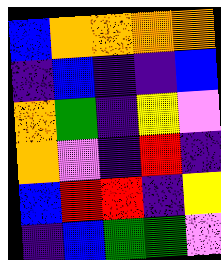[["blue", "orange", "orange", "orange", "orange"], ["indigo", "blue", "indigo", "indigo", "blue"], ["orange", "green", "indigo", "yellow", "violet"], ["orange", "violet", "indigo", "red", "indigo"], ["blue", "red", "red", "indigo", "yellow"], ["indigo", "blue", "green", "green", "violet"]]